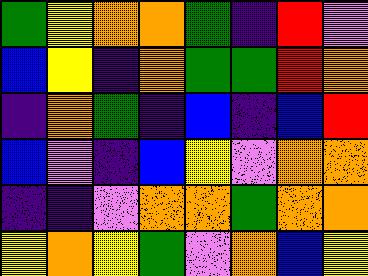[["green", "yellow", "orange", "orange", "green", "indigo", "red", "violet"], ["blue", "yellow", "indigo", "orange", "green", "green", "red", "orange"], ["indigo", "orange", "green", "indigo", "blue", "indigo", "blue", "red"], ["blue", "violet", "indigo", "blue", "yellow", "violet", "orange", "orange"], ["indigo", "indigo", "violet", "orange", "orange", "green", "orange", "orange"], ["yellow", "orange", "yellow", "green", "violet", "orange", "blue", "yellow"]]